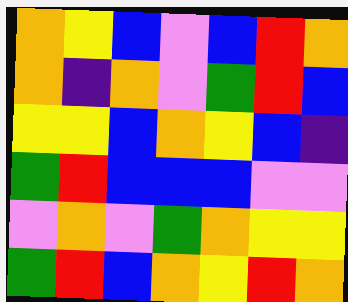[["orange", "yellow", "blue", "violet", "blue", "red", "orange"], ["orange", "indigo", "orange", "violet", "green", "red", "blue"], ["yellow", "yellow", "blue", "orange", "yellow", "blue", "indigo"], ["green", "red", "blue", "blue", "blue", "violet", "violet"], ["violet", "orange", "violet", "green", "orange", "yellow", "yellow"], ["green", "red", "blue", "orange", "yellow", "red", "orange"]]